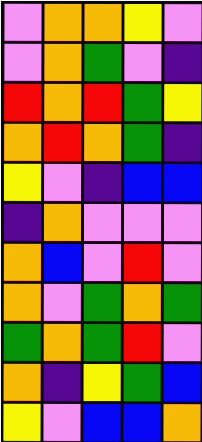[["violet", "orange", "orange", "yellow", "violet"], ["violet", "orange", "green", "violet", "indigo"], ["red", "orange", "red", "green", "yellow"], ["orange", "red", "orange", "green", "indigo"], ["yellow", "violet", "indigo", "blue", "blue"], ["indigo", "orange", "violet", "violet", "violet"], ["orange", "blue", "violet", "red", "violet"], ["orange", "violet", "green", "orange", "green"], ["green", "orange", "green", "red", "violet"], ["orange", "indigo", "yellow", "green", "blue"], ["yellow", "violet", "blue", "blue", "orange"]]